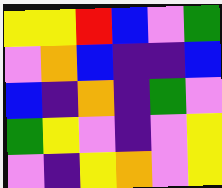[["yellow", "yellow", "red", "blue", "violet", "green"], ["violet", "orange", "blue", "indigo", "indigo", "blue"], ["blue", "indigo", "orange", "indigo", "green", "violet"], ["green", "yellow", "violet", "indigo", "violet", "yellow"], ["violet", "indigo", "yellow", "orange", "violet", "yellow"]]